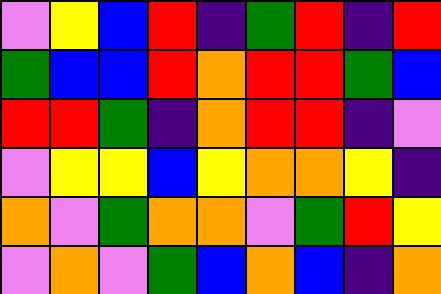[["violet", "yellow", "blue", "red", "indigo", "green", "red", "indigo", "red"], ["green", "blue", "blue", "red", "orange", "red", "red", "green", "blue"], ["red", "red", "green", "indigo", "orange", "red", "red", "indigo", "violet"], ["violet", "yellow", "yellow", "blue", "yellow", "orange", "orange", "yellow", "indigo"], ["orange", "violet", "green", "orange", "orange", "violet", "green", "red", "yellow"], ["violet", "orange", "violet", "green", "blue", "orange", "blue", "indigo", "orange"]]